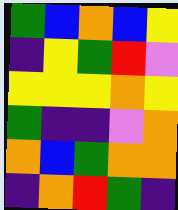[["green", "blue", "orange", "blue", "yellow"], ["indigo", "yellow", "green", "red", "violet"], ["yellow", "yellow", "yellow", "orange", "yellow"], ["green", "indigo", "indigo", "violet", "orange"], ["orange", "blue", "green", "orange", "orange"], ["indigo", "orange", "red", "green", "indigo"]]